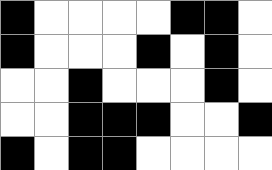[["black", "white", "white", "white", "white", "black", "black", "white"], ["black", "white", "white", "white", "black", "white", "black", "white"], ["white", "white", "black", "white", "white", "white", "black", "white"], ["white", "white", "black", "black", "black", "white", "white", "black"], ["black", "white", "black", "black", "white", "white", "white", "white"]]